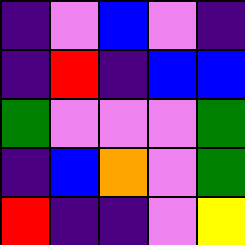[["indigo", "violet", "blue", "violet", "indigo"], ["indigo", "red", "indigo", "blue", "blue"], ["green", "violet", "violet", "violet", "green"], ["indigo", "blue", "orange", "violet", "green"], ["red", "indigo", "indigo", "violet", "yellow"]]